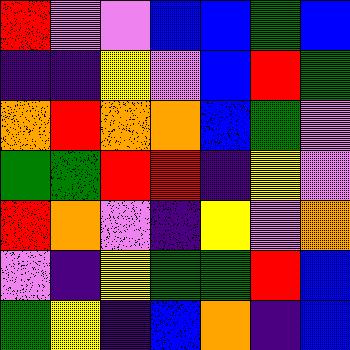[["red", "violet", "violet", "blue", "blue", "green", "blue"], ["indigo", "indigo", "yellow", "violet", "blue", "red", "green"], ["orange", "red", "orange", "orange", "blue", "green", "violet"], ["green", "green", "red", "red", "indigo", "yellow", "violet"], ["red", "orange", "violet", "indigo", "yellow", "violet", "orange"], ["violet", "indigo", "yellow", "green", "green", "red", "blue"], ["green", "yellow", "indigo", "blue", "orange", "indigo", "blue"]]